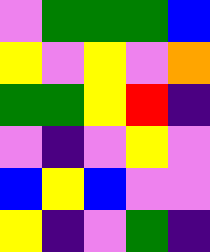[["violet", "green", "green", "green", "blue"], ["yellow", "violet", "yellow", "violet", "orange"], ["green", "green", "yellow", "red", "indigo"], ["violet", "indigo", "violet", "yellow", "violet"], ["blue", "yellow", "blue", "violet", "violet"], ["yellow", "indigo", "violet", "green", "indigo"]]